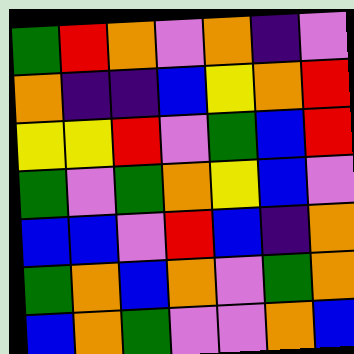[["green", "red", "orange", "violet", "orange", "indigo", "violet"], ["orange", "indigo", "indigo", "blue", "yellow", "orange", "red"], ["yellow", "yellow", "red", "violet", "green", "blue", "red"], ["green", "violet", "green", "orange", "yellow", "blue", "violet"], ["blue", "blue", "violet", "red", "blue", "indigo", "orange"], ["green", "orange", "blue", "orange", "violet", "green", "orange"], ["blue", "orange", "green", "violet", "violet", "orange", "blue"]]